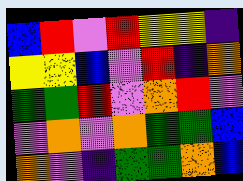[["blue", "red", "violet", "red", "yellow", "yellow", "indigo"], ["yellow", "yellow", "blue", "violet", "red", "indigo", "orange"], ["green", "green", "red", "violet", "orange", "red", "violet"], ["violet", "orange", "violet", "orange", "green", "green", "blue"], ["orange", "violet", "indigo", "green", "green", "orange", "blue"]]